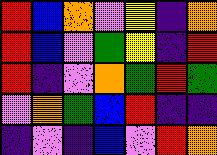[["red", "blue", "orange", "violet", "yellow", "indigo", "orange"], ["red", "blue", "violet", "green", "yellow", "indigo", "red"], ["red", "indigo", "violet", "orange", "green", "red", "green"], ["violet", "orange", "green", "blue", "red", "indigo", "indigo"], ["indigo", "violet", "indigo", "blue", "violet", "red", "orange"]]